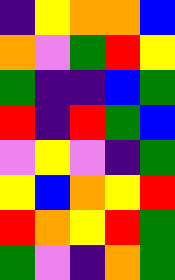[["indigo", "yellow", "orange", "orange", "blue"], ["orange", "violet", "green", "red", "yellow"], ["green", "indigo", "indigo", "blue", "green"], ["red", "indigo", "red", "green", "blue"], ["violet", "yellow", "violet", "indigo", "green"], ["yellow", "blue", "orange", "yellow", "red"], ["red", "orange", "yellow", "red", "green"], ["green", "violet", "indigo", "orange", "green"]]